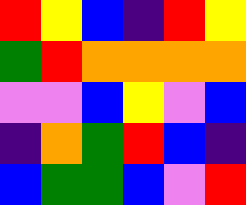[["red", "yellow", "blue", "indigo", "red", "yellow"], ["green", "red", "orange", "orange", "orange", "orange"], ["violet", "violet", "blue", "yellow", "violet", "blue"], ["indigo", "orange", "green", "red", "blue", "indigo"], ["blue", "green", "green", "blue", "violet", "red"]]